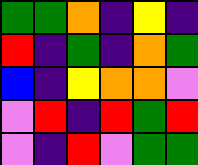[["green", "green", "orange", "indigo", "yellow", "indigo"], ["red", "indigo", "green", "indigo", "orange", "green"], ["blue", "indigo", "yellow", "orange", "orange", "violet"], ["violet", "red", "indigo", "red", "green", "red"], ["violet", "indigo", "red", "violet", "green", "green"]]